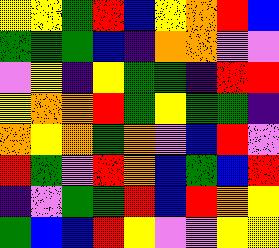[["yellow", "yellow", "green", "red", "blue", "yellow", "orange", "red", "blue"], ["green", "green", "green", "blue", "indigo", "orange", "orange", "violet", "violet"], ["violet", "yellow", "indigo", "yellow", "green", "green", "indigo", "red", "red"], ["yellow", "orange", "orange", "red", "green", "yellow", "green", "green", "indigo"], ["orange", "yellow", "orange", "green", "orange", "violet", "blue", "red", "violet"], ["red", "green", "violet", "red", "orange", "blue", "green", "blue", "red"], ["indigo", "violet", "green", "green", "red", "blue", "red", "orange", "yellow"], ["green", "blue", "blue", "red", "yellow", "violet", "violet", "yellow", "yellow"]]